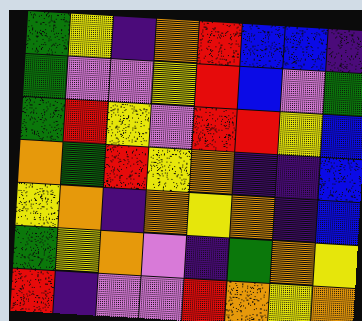[["green", "yellow", "indigo", "orange", "red", "blue", "blue", "indigo"], ["green", "violet", "violet", "yellow", "red", "blue", "violet", "green"], ["green", "red", "yellow", "violet", "red", "red", "yellow", "blue"], ["orange", "green", "red", "yellow", "orange", "indigo", "indigo", "blue"], ["yellow", "orange", "indigo", "orange", "yellow", "orange", "indigo", "blue"], ["green", "yellow", "orange", "violet", "indigo", "green", "orange", "yellow"], ["red", "indigo", "violet", "violet", "red", "orange", "yellow", "orange"]]